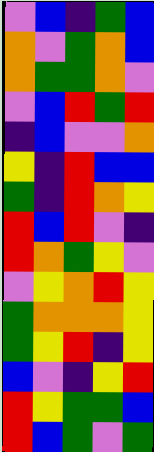[["violet", "blue", "indigo", "green", "blue"], ["orange", "violet", "green", "orange", "blue"], ["orange", "green", "green", "orange", "violet"], ["violet", "blue", "red", "green", "red"], ["indigo", "blue", "violet", "violet", "orange"], ["yellow", "indigo", "red", "blue", "blue"], ["green", "indigo", "red", "orange", "yellow"], ["red", "blue", "red", "violet", "indigo"], ["red", "orange", "green", "yellow", "violet"], ["violet", "yellow", "orange", "red", "yellow"], ["green", "orange", "orange", "orange", "yellow"], ["green", "yellow", "red", "indigo", "yellow"], ["blue", "violet", "indigo", "yellow", "red"], ["red", "yellow", "green", "green", "blue"], ["red", "blue", "green", "violet", "green"]]